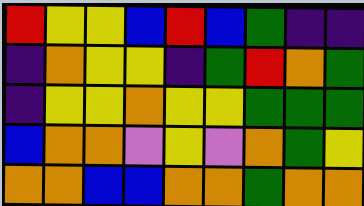[["red", "yellow", "yellow", "blue", "red", "blue", "green", "indigo", "indigo"], ["indigo", "orange", "yellow", "yellow", "indigo", "green", "red", "orange", "green"], ["indigo", "yellow", "yellow", "orange", "yellow", "yellow", "green", "green", "green"], ["blue", "orange", "orange", "violet", "yellow", "violet", "orange", "green", "yellow"], ["orange", "orange", "blue", "blue", "orange", "orange", "green", "orange", "orange"]]